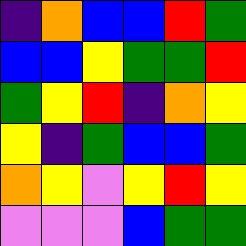[["indigo", "orange", "blue", "blue", "red", "green"], ["blue", "blue", "yellow", "green", "green", "red"], ["green", "yellow", "red", "indigo", "orange", "yellow"], ["yellow", "indigo", "green", "blue", "blue", "green"], ["orange", "yellow", "violet", "yellow", "red", "yellow"], ["violet", "violet", "violet", "blue", "green", "green"]]